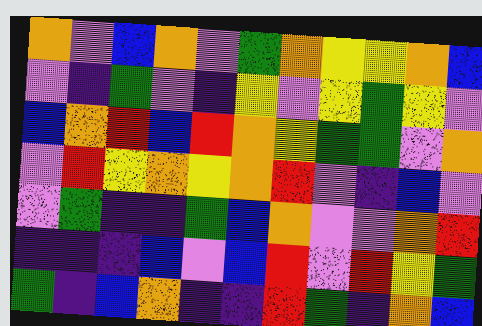[["orange", "violet", "blue", "orange", "violet", "green", "orange", "yellow", "yellow", "orange", "blue"], ["violet", "indigo", "green", "violet", "indigo", "yellow", "violet", "yellow", "green", "yellow", "violet"], ["blue", "orange", "red", "blue", "red", "orange", "yellow", "green", "green", "violet", "orange"], ["violet", "red", "yellow", "orange", "yellow", "orange", "red", "violet", "indigo", "blue", "violet"], ["violet", "green", "indigo", "indigo", "green", "blue", "orange", "violet", "violet", "orange", "red"], ["indigo", "indigo", "indigo", "blue", "violet", "blue", "red", "violet", "red", "yellow", "green"], ["green", "indigo", "blue", "orange", "indigo", "indigo", "red", "green", "indigo", "orange", "blue"]]